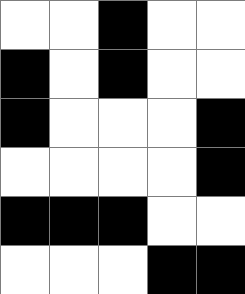[["white", "white", "black", "white", "white"], ["black", "white", "black", "white", "white"], ["black", "white", "white", "white", "black"], ["white", "white", "white", "white", "black"], ["black", "black", "black", "white", "white"], ["white", "white", "white", "black", "black"]]